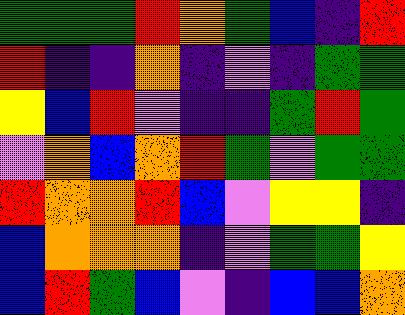[["green", "green", "green", "red", "orange", "green", "blue", "indigo", "red"], ["red", "indigo", "indigo", "orange", "indigo", "violet", "indigo", "green", "green"], ["yellow", "blue", "red", "violet", "indigo", "indigo", "green", "red", "green"], ["violet", "orange", "blue", "orange", "red", "green", "violet", "green", "green"], ["red", "orange", "orange", "red", "blue", "violet", "yellow", "yellow", "indigo"], ["blue", "orange", "orange", "orange", "indigo", "violet", "green", "green", "yellow"], ["blue", "red", "green", "blue", "violet", "indigo", "blue", "blue", "orange"]]